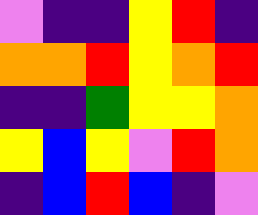[["violet", "indigo", "indigo", "yellow", "red", "indigo"], ["orange", "orange", "red", "yellow", "orange", "red"], ["indigo", "indigo", "green", "yellow", "yellow", "orange"], ["yellow", "blue", "yellow", "violet", "red", "orange"], ["indigo", "blue", "red", "blue", "indigo", "violet"]]